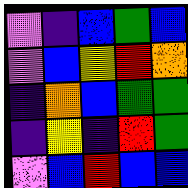[["violet", "indigo", "blue", "green", "blue"], ["violet", "blue", "yellow", "red", "orange"], ["indigo", "orange", "blue", "green", "green"], ["indigo", "yellow", "indigo", "red", "green"], ["violet", "blue", "red", "blue", "blue"]]